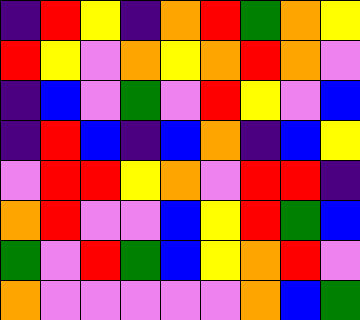[["indigo", "red", "yellow", "indigo", "orange", "red", "green", "orange", "yellow"], ["red", "yellow", "violet", "orange", "yellow", "orange", "red", "orange", "violet"], ["indigo", "blue", "violet", "green", "violet", "red", "yellow", "violet", "blue"], ["indigo", "red", "blue", "indigo", "blue", "orange", "indigo", "blue", "yellow"], ["violet", "red", "red", "yellow", "orange", "violet", "red", "red", "indigo"], ["orange", "red", "violet", "violet", "blue", "yellow", "red", "green", "blue"], ["green", "violet", "red", "green", "blue", "yellow", "orange", "red", "violet"], ["orange", "violet", "violet", "violet", "violet", "violet", "orange", "blue", "green"]]